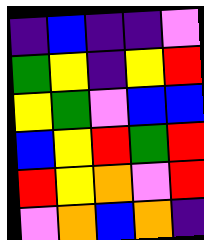[["indigo", "blue", "indigo", "indigo", "violet"], ["green", "yellow", "indigo", "yellow", "red"], ["yellow", "green", "violet", "blue", "blue"], ["blue", "yellow", "red", "green", "red"], ["red", "yellow", "orange", "violet", "red"], ["violet", "orange", "blue", "orange", "indigo"]]